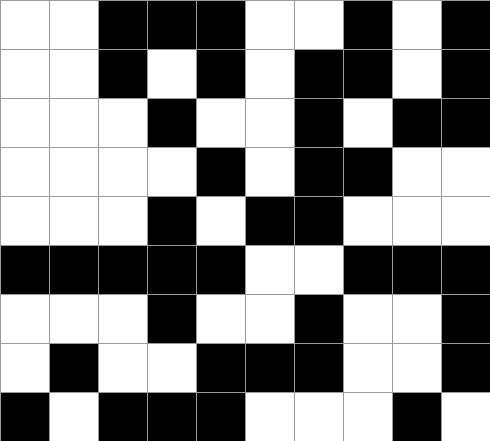[["white", "white", "black", "black", "black", "white", "white", "black", "white", "black"], ["white", "white", "black", "white", "black", "white", "black", "black", "white", "black"], ["white", "white", "white", "black", "white", "white", "black", "white", "black", "black"], ["white", "white", "white", "white", "black", "white", "black", "black", "white", "white"], ["white", "white", "white", "black", "white", "black", "black", "white", "white", "white"], ["black", "black", "black", "black", "black", "white", "white", "black", "black", "black"], ["white", "white", "white", "black", "white", "white", "black", "white", "white", "black"], ["white", "black", "white", "white", "black", "black", "black", "white", "white", "black"], ["black", "white", "black", "black", "black", "white", "white", "white", "black", "white"]]